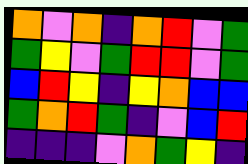[["orange", "violet", "orange", "indigo", "orange", "red", "violet", "green"], ["green", "yellow", "violet", "green", "red", "red", "violet", "green"], ["blue", "red", "yellow", "indigo", "yellow", "orange", "blue", "blue"], ["green", "orange", "red", "green", "indigo", "violet", "blue", "red"], ["indigo", "indigo", "indigo", "violet", "orange", "green", "yellow", "indigo"]]